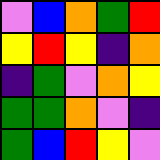[["violet", "blue", "orange", "green", "red"], ["yellow", "red", "yellow", "indigo", "orange"], ["indigo", "green", "violet", "orange", "yellow"], ["green", "green", "orange", "violet", "indigo"], ["green", "blue", "red", "yellow", "violet"]]